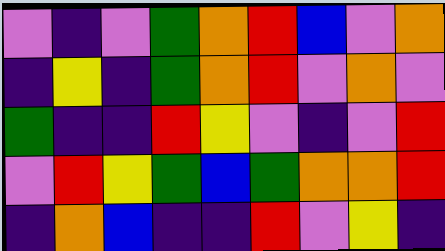[["violet", "indigo", "violet", "green", "orange", "red", "blue", "violet", "orange"], ["indigo", "yellow", "indigo", "green", "orange", "red", "violet", "orange", "violet"], ["green", "indigo", "indigo", "red", "yellow", "violet", "indigo", "violet", "red"], ["violet", "red", "yellow", "green", "blue", "green", "orange", "orange", "red"], ["indigo", "orange", "blue", "indigo", "indigo", "red", "violet", "yellow", "indigo"]]